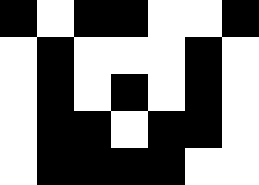[["black", "white", "black", "black", "white", "white", "black"], ["white", "black", "white", "white", "white", "black", "white"], ["white", "black", "white", "black", "white", "black", "white"], ["white", "black", "black", "white", "black", "black", "white"], ["white", "black", "black", "black", "black", "white", "white"]]